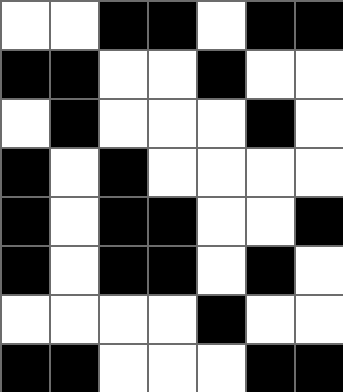[["white", "white", "black", "black", "white", "black", "black"], ["black", "black", "white", "white", "black", "white", "white"], ["white", "black", "white", "white", "white", "black", "white"], ["black", "white", "black", "white", "white", "white", "white"], ["black", "white", "black", "black", "white", "white", "black"], ["black", "white", "black", "black", "white", "black", "white"], ["white", "white", "white", "white", "black", "white", "white"], ["black", "black", "white", "white", "white", "black", "black"]]